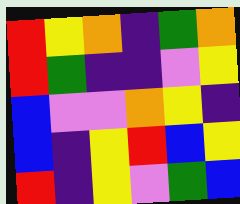[["red", "yellow", "orange", "indigo", "green", "orange"], ["red", "green", "indigo", "indigo", "violet", "yellow"], ["blue", "violet", "violet", "orange", "yellow", "indigo"], ["blue", "indigo", "yellow", "red", "blue", "yellow"], ["red", "indigo", "yellow", "violet", "green", "blue"]]